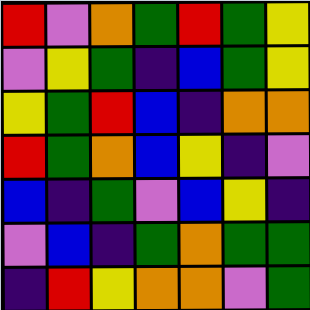[["red", "violet", "orange", "green", "red", "green", "yellow"], ["violet", "yellow", "green", "indigo", "blue", "green", "yellow"], ["yellow", "green", "red", "blue", "indigo", "orange", "orange"], ["red", "green", "orange", "blue", "yellow", "indigo", "violet"], ["blue", "indigo", "green", "violet", "blue", "yellow", "indigo"], ["violet", "blue", "indigo", "green", "orange", "green", "green"], ["indigo", "red", "yellow", "orange", "orange", "violet", "green"]]